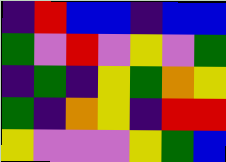[["indigo", "red", "blue", "blue", "indigo", "blue", "blue"], ["green", "violet", "red", "violet", "yellow", "violet", "green"], ["indigo", "green", "indigo", "yellow", "green", "orange", "yellow"], ["green", "indigo", "orange", "yellow", "indigo", "red", "red"], ["yellow", "violet", "violet", "violet", "yellow", "green", "blue"]]